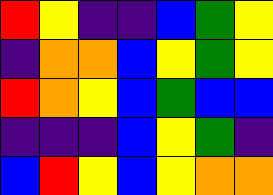[["red", "yellow", "indigo", "indigo", "blue", "green", "yellow"], ["indigo", "orange", "orange", "blue", "yellow", "green", "yellow"], ["red", "orange", "yellow", "blue", "green", "blue", "blue"], ["indigo", "indigo", "indigo", "blue", "yellow", "green", "indigo"], ["blue", "red", "yellow", "blue", "yellow", "orange", "orange"]]